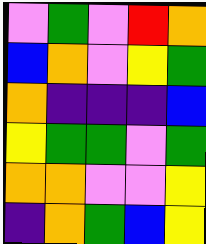[["violet", "green", "violet", "red", "orange"], ["blue", "orange", "violet", "yellow", "green"], ["orange", "indigo", "indigo", "indigo", "blue"], ["yellow", "green", "green", "violet", "green"], ["orange", "orange", "violet", "violet", "yellow"], ["indigo", "orange", "green", "blue", "yellow"]]